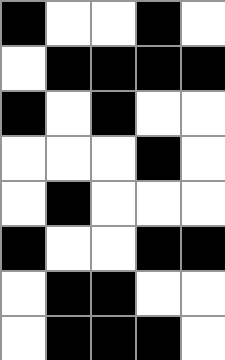[["black", "white", "white", "black", "white"], ["white", "black", "black", "black", "black"], ["black", "white", "black", "white", "white"], ["white", "white", "white", "black", "white"], ["white", "black", "white", "white", "white"], ["black", "white", "white", "black", "black"], ["white", "black", "black", "white", "white"], ["white", "black", "black", "black", "white"]]